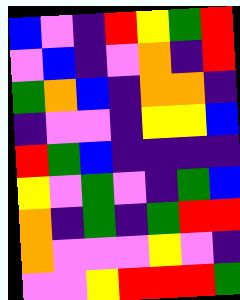[["blue", "violet", "indigo", "red", "yellow", "green", "red"], ["violet", "blue", "indigo", "violet", "orange", "indigo", "red"], ["green", "orange", "blue", "indigo", "orange", "orange", "indigo"], ["indigo", "violet", "violet", "indigo", "yellow", "yellow", "blue"], ["red", "green", "blue", "indigo", "indigo", "indigo", "indigo"], ["yellow", "violet", "green", "violet", "indigo", "green", "blue"], ["orange", "indigo", "green", "indigo", "green", "red", "red"], ["orange", "violet", "violet", "violet", "yellow", "violet", "indigo"], ["violet", "violet", "yellow", "red", "red", "red", "green"]]